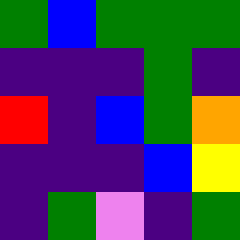[["green", "blue", "green", "green", "green"], ["indigo", "indigo", "indigo", "green", "indigo"], ["red", "indigo", "blue", "green", "orange"], ["indigo", "indigo", "indigo", "blue", "yellow"], ["indigo", "green", "violet", "indigo", "green"]]